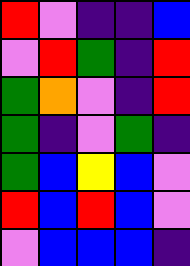[["red", "violet", "indigo", "indigo", "blue"], ["violet", "red", "green", "indigo", "red"], ["green", "orange", "violet", "indigo", "red"], ["green", "indigo", "violet", "green", "indigo"], ["green", "blue", "yellow", "blue", "violet"], ["red", "blue", "red", "blue", "violet"], ["violet", "blue", "blue", "blue", "indigo"]]